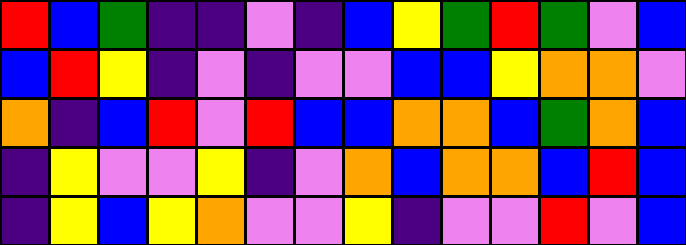[["red", "blue", "green", "indigo", "indigo", "violet", "indigo", "blue", "yellow", "green", "red", "green", "violet", "blue"], ["blue", "red", "yellow", "indigo", "violet", "indigo", "violet", "violet", "blue", "blue", "yellow", "orange", "orange", "violet"], ["orange", "indigo", "blue", "red", "violet", "red", "blue", "blue", "orange", "orange", "blue", "green", "orange", "blue"], ["indigo", "yellow", "violet", "violet", "yellow", "indigo", "violet", "orange", "blue", "orange", "orange", "blue", "red", "blue"], ["indigo", "yellow", "blue", "yellow", "orange", "violet", "violet", "yellow", "indigo", "violet", "violet", "red", "violet", "blue"]]